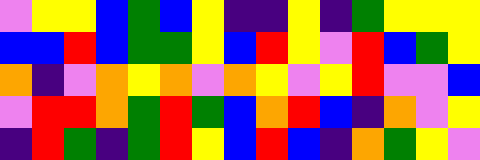[["violet", "yellow", "yellow", "blue", "green", "blue", "yellow", "indigo", "indigo", "yellow", "indigo", "green", "yellow", "yellow", "yellow"], ["blue", "blue", "red", "blue", "green", "green", "yellow", "blue", "red", "yellow", "violet", "red", "blue", "green", "yellow"], ["orange", "indigo", "violet", "orange", "yellow", "orange", "violet", "orange", "yellow", "violet", "yellow", "red", "violet", "violet", "blue"], ["violet", "red", "red", "orange", "green", "red", "green", "blue", "orange", "red", "blue", "indigo", "orange", "violet", "yellow"], ["indigo", "red", "green", "indigo", "green", "red", "yellow", "blue", "red", "blue", "indigo", "orange", "green", "yellow", "violet"]]